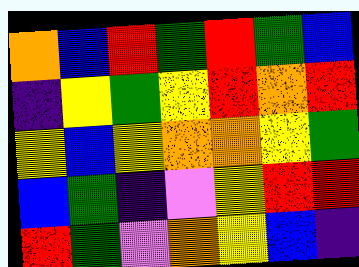[["orange", "blue", "red", "green", "red", "green", "blue"], ["indigo", "yellow", "green", "yellow", "red", "orange", "red"], ["yellow", "blue", "yellow", "orange", "orange", "yellow", "green"], ["blue", "green", "indigo", "violet", "yellow", "red", "red"], ["red", "green", "violet", "orange", "yellow", "blue", "indigo"]]